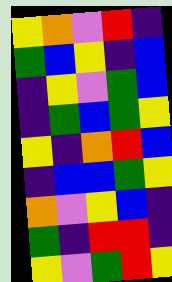[["yellow", "orange", "violet", "red", "indigo"], ["green", "blue", "yellow", "indigo", "blue"], ["indigo", "yellow", "violet", "green", "blue"], ["indigo", "green", "blue", "green", "yellow"], ["yellow", "indigo", "orange", "red", "blue"], ["indigo", "blue", "blue", "green", "yellow"], ["orange", "violet", "yellow", "blue", "indigo"], ["green", "indigo", "red", "red", "indigo"], ["yellow", "violet", "green", "red", "yellow"]]